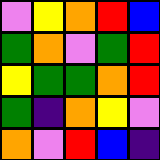[["violet", "yellow", "orange", "red", "blue"], ["green", "orange", "violet", "green", "red"], ["yellow", "green", "green", "orange", "red"], ["green", "indigo", "orange", "yellow", "violet"], ["orange", "violet", "red", "blue", "indigo"]]